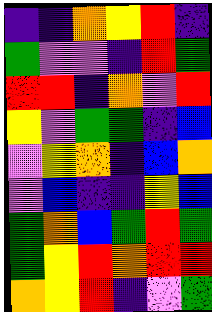[["indigo", "indigo", "orange", "yellow", "red", "indigo"], ["green", "violet", "violet", "indigo", "red", "green"], ["red", "red", "indigo", "orange", "violet", "red"], ["yellow", "violet", "green", "green", "indigo", "blue"], ["violet", "yellow", "orange", "indigo", "blue", "orange"], ["violet", "blue", "indigo", "indigo", "yellow", "blue"], ["green", "orange", "blue", "green", "red", "green"], ["green", "yellow", "red", "orange", "red", "red"], ["orange", "yellow", "red", "indigo", "violet", "green"]]